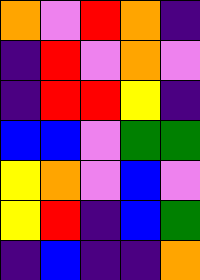[["orange", "violet", "red", "orange", "indigo"], ["indigo", "red", "violet", "orange", "violet"], ["indigo", "red", "red", "yellow", "indigo"], ["blue", "blue", "violet", "green", "green"], ["yellow", "orange", "violet", "blue", "violet"], ["yellow", "red", "indigo", "blue", "green"], ["indigo", "blue", "indigo", "indigo", "orange"]]